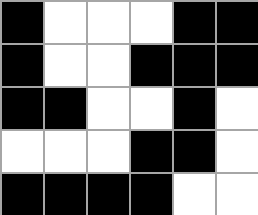[["black", "white", "white", "white", "black", "black"], ["black", "white", "white", "black", "black", "black"], ["black", "black", "white", "white", "black", "white"], ["white", "white", "white", "black", "black", "white"], ["black", "black", "black", "black", "white", "white"]]